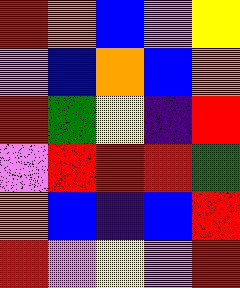[["red", "orange", "blue", "violet", "yellow"], ["violet", "blue", "orange", "blue", "orange"], ["red", "green", "yellow", "indigo", "red"], ["violet", "red", "red", "red", "green"], ["orange", "blue", "indigo", "blue", "red"], ["red", "violet", "yellow", "violet", "red"]]